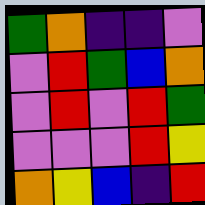[["green", "orange", "indigo", "indigo", "violet"], ["violet", "red", "green", "blue", "orange"], ["violet", "red", "violet", "red", "green"], ["violet", "violet", "violet", "red", "yellow"], ["orange", "yellow", "blue", "indigo", "red"]]